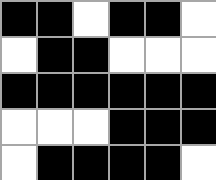[["black", "black", "white", "black", "black", "white"], ["white", "black", "black", "white", "white", "white"], ["black", "black", "black", "black", "black", "black"], ["white", "white", "white", "black", "black", "black"], ["white", "black", "black", "black", "black", "white"]]